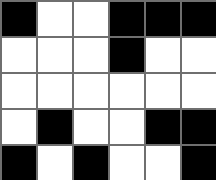[["black", "white", "white", "black", "black", "black"], ["white", "white", "white", "black", "white", "white"], ["white", "white", "white", "white", "white", "white"], ["white", "black", "white", "white", "black", "black"], ["black", "white", "black", "white", "white", "black"]]